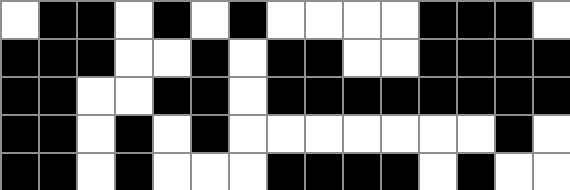[["white", "black", "black", "white", "black", "white", "black", "white", "white", "white", "white", "black", "black", "black", "white"], ["black", "black", "black", "white", "white", "black", "white", "black", "black", "white", "white", "black", "black", "black", "black"], ["black", "black", "white", "white", "black", "black", "white", "black", "black", "black", "black", "black", "black", "black", "black"], ["black", "black", "white", "black", "white", "black", "white", "white", "white", "white", "white", "white", "white", "black", "white"], ["black", "black", "white", "black", "white", "white", "white", "black", "black", "black", "black", "white", "black", "white", "white"]]